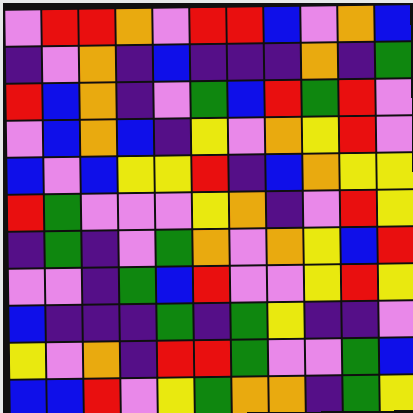[["violet", "red", "red", "orange", "violet", "red", "red", "blue", "violet", "orange", "blue"], ["indigo", "violet", "orange", "indigo", "blue", "indigo", "indigo", "indigo", "orange", "indigo", "green"], ["red", "blue", "orange", "indigo", "violet", "green", "blue", "red", "green", "red", "violet"], ["violet", "blue", "orange", "blue", "indigo", "yellow", "violet", "orange", "yellow", "red", "violet"], ["blue", "violet", "blue", "yellow", "yellow", "red", "indigo", "blue", "orange", "yellow", "yellow"], ["red", "green", "violet", "violet", "violet", "yellow", "orange", "indigo", "violet", "red", "yellow"], ["indigo", "green", "indigo", "violet", "green", "orange", "violet", "orange", "yellow", "blue", "red"], ["violet", "violet", "indigo", "green", "blue", "red", "violet", "violet", "yellow", "red", "yellow"], ["blue", "indigo", "indigo", "indigo", "green", "indigo", "green", "yellow", "indigo", "indigo", "violet"], ["yellow", "violet", "orange", "indigo", "red", "red", "green", "violet", "violet", "green", "blue"], ["blue", "blue", "red", "violet", "yellow", "green", "orange", "orange", "indigo", "green", "yellow"]]